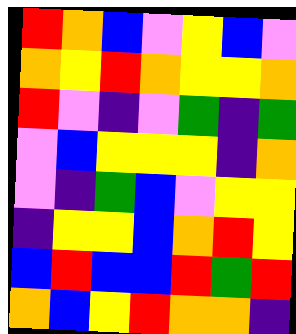[["red", "orange", "blue", "violet", "yellow", "blue", "violet"], ["orange", "yellow", "red", "orange", "yellow", "yellow", "orange"], ["red", "violet", "indigo", "violet", "green", "indigo", "green"], ["violet", "blue", "yellow", "yellow", "yellow", "indigo", "orange"], ["violet", "indigo", "green", "blue", "violet", "yellow", "yellow"], ["indigo", "yellow", "yellow", "blue", "orange", "red", "yellow"], ["blue", "red", "blue", "blue", "red", "green", "red"], ["orange", "blue", "yellow", "red", "orange", "orange", "indigo"]]